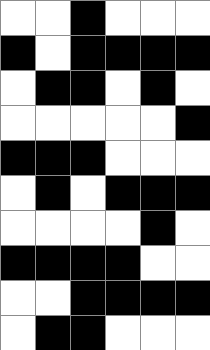[["white", "white", "black", "white", "white", "white"], ["black", "white", "black", "black", "black", "black"], ["white", "black", "black", "white", "black", "white"], ["white", "white", "white", "white", "white", "black"], ["black", "black", "black", "white", "white", "white"], ["white", "black", "white", "black", "black", "black"], ["white", "white", "white", "white", "black", "white"], ["black", "black", "black", "black", "white", "white"], ["white", "white", "black", "black", "black", "black"], ["white", "black", "black", "white", "white", "white"]]